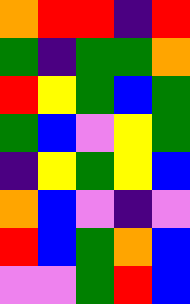[["orange", "red", "red", "indigo", "red"], ["green", "indigo", "green", "green", "orange"], ["red", "yellow", "green", "blue", "green"], ["green", "blue", "violet", "yellow", "green"], ["indigo", "yellow", "green", "yellow", "blue"], ["orange", "blue", "violet", "indigo", "violet"], ["red", "blue", "green", "orange", "blue"], ["violet", "violet", "green", "red", "blue"]]